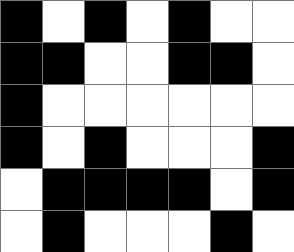[["black", "white", "black", "white", "black", "white", "white"], ["black", "black", "white", "white", "black", "black", "white"], ["black", "white", "white", "white", "white", "white", "white"], ["black", "white", "black", "white", "white", "white", "black"], ["white", "black", "black", "black", "black", "white", "black"], ["white", "black", "white", "white", "white", "black", "white"]]